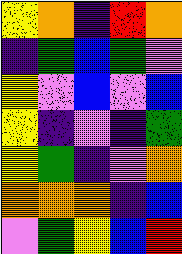[["yellow", "orange", "indigo", "red", "orange"], ["indigo", "green", "blue", "green", "violet"], ["yellow", "violet", "blue", "violet", "blue"], ["yellow", "indigo", "violet", "indigo", "green"], ["yellow", "green", "indigo", "violet", "orange"], ["orange", "orange", "orange", "indigo", "blue"], ["violet", "green", "yellow", "blue", "red"]]